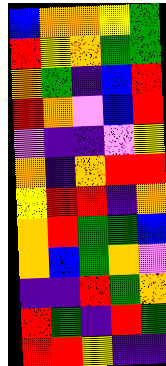[["blue", "orange", "orange", "yellow", "green"], ["red", "yellow", "orange", "green", "green"], ["orange", "green", "indigo", "blue", "red"], ["red", "orange", "violet", "blue", "red"], ["violet", "indigo", "indigo", "violet", "yellow"], ["orange", "indigo", "orange", "red", "red"], ["yellow", "red", "red", "indigo", "orange"], ["orange", "red", "green", "green", "blue"], ["orange", "blue", "green", "orange", "violet"], ["indigo", "indigo", "red", "green", "orange"], ["red", "green", "indigo", "red", "green"], ["red", "red", "yellow", "indigo", "indigo"]]